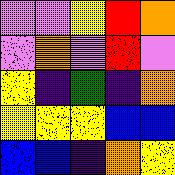[["violet", "violet", "yellow", "red", "orange"], ["violet", "orange", "violet", "red", "violet"], ["yellow", "indigo", "green", "indigo", "orange"], ["yellow", "yellow", "yellow", "blue", "blue"], ["blue", "blue", "indigo", "orange", "yellow"]]